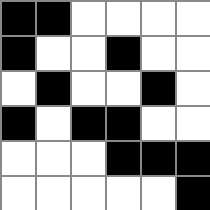[["black", "black", "white", "white", "white", "white"], ["black", "white", "white", "black", "white", "white"], ["white", "black", "white", "white", "black", "white"], ["black", "white", "black", "black", "white", "white"], ["white", "white", "white", "black", "black", "black"], ["white", "white", "white", "white", "white", "black"]]